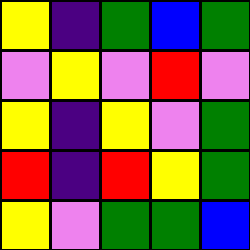[["yellow", "indigo", "green", "blue", "green"], ["violet", "yellow", "violet", "red", "violet"], ["yellow", "indigo", "yellow", "violet", "green"], ["red", "indigo", "red", "yellow", "green"], ["yellow", "violet", "green", "green", "blue"]]